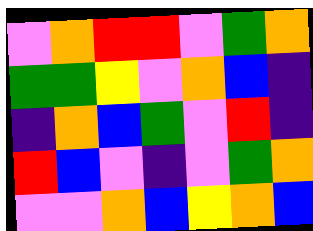[["violet", "orange", "red", "red", "violet", "green", "orange"], ["green", "green", "yellow", "violet", "orange", "blue", "indigo"], ["indigo", "orange", "blue", "green", "violet", "red", "indigo"], ["red", "blue", "violet", "indigo", "violet", "green", "orange"], ["violet", "violet", "orange", "blue", "yellow", "orange", "blue"]]